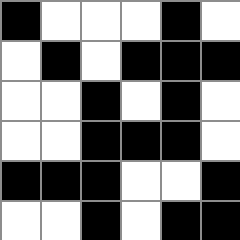[["black", "white", "white", "white", "black", "white"], ["white", "black", "white", "black", "black", "black"], ["white", "white", "black", "white", "black", "white"], ["white", "white", "black", "black", "black", "white"], ["black", "black", "black", "white", "white", "black"], ["white", "white", "black", "white", "black", "black"]]